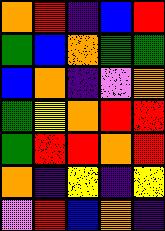[["orange", "red", "indigo", "blue", "red"], ["green", "blue", "orange", "green", "green"], ["blue", "orange", "indigo", "violet", "orange"], ["green", "yellow", "orange", "red", "red"], ["green", "red", "red", "orange", "red"], ["orange", "indigo", "yellow", "indigo", "yellow"], ["violet", "red", "blue", "orange", "indigo"]]